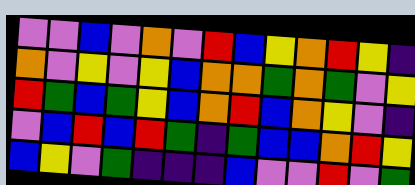[["violet", "violet", "blue", "violet", "orange", "violet", "red", "blue", "yellow", "orange", "red", "yellow", "indigo"], ["orange", "violet", "yellow", "violet", "yellow", "blue", "orange", "orange", "green", "orange", "green", "violet", "yellow"], ["red", "green", "blue", "green", "yellow", "blue", "orange", "red", "blue", "orange", "yellow", "violet", "indigo"], ["violet", "blue", "red", "blue", "red", "green", "indigo", "green", "blue", "blue", "orange", "red", "yellow"], ["blue", "yellow", "violet", "green", "indigo", "indigo", "indigo", "blue", "violet", "violet", "red", "violet", "green"]]